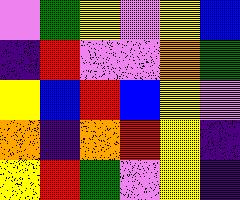[["violet", "green", "yellow", "violet", "yellow", "blue"], ["indigo", "red", "violet", "violet", "orange", "green"], ["yellow", "blue", "red", "blue", "yellow", "violet"], ["orange", "indigo", "orange", "red", "yellow", "indigo"], ["yellow", "red", "green", "violet", "yellow", "indigo"]]